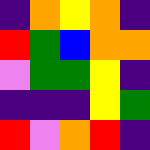[["indigo", "orange", "yellow", "orange", "indigo"], ["red", "green", "blue", "orange", "orange"], ["violet", "green", "green", "yellow", "indigo"], ["indigo", "indigo", "indigo", "yellow", "green"], ["red", "violet", "orange", "red", "indigo"]]